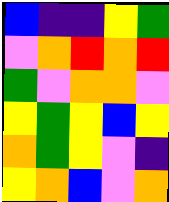[["blue", "indigo", "indigo", "yellow", "green"], ["violet", "orange", "red", "orange", "red"], ["green", "violet", "orange", "orange", "violet"], ["yellow", "green", "yellow", "blue", "yellow"], ["orange", "green", "yellow", "violet", "indigo"], ["yellow", "orange", "blue", "violet", "orange"]]